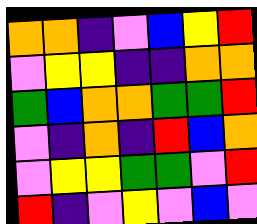[["orange", "orange", "indigo", "violet", "blue", "yellow", "red"], ["violet", "yellow", "yellow", "indigo", "indigo", "orange", "orange"], ["green", "blue", "orange", "orange", "green", "green", "red"], ["violet", "indigo", "orange", "indigo", "red", "blue", "orange"], ["violet", "yellow", "yellow", "green", "green", "violet", "red"], ["red", "indigo", "violet", "yellow", "violet", "blue", "violet"]]